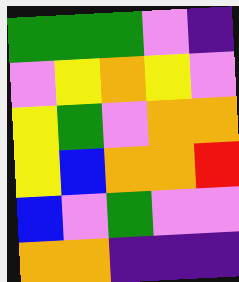[["green", "green", "green", "violet", "indigo"], ["violet", "yellow", "orange", "yellow", "violet"], ["yellow", "green", "violet", "orange", "orange"], ["yellow", "blue", "orange", "orange", "red"], ["blue", "violet", "green", "violet", "violet"], ["orange", "orange", "indigo", "indigo", "indigo"]]